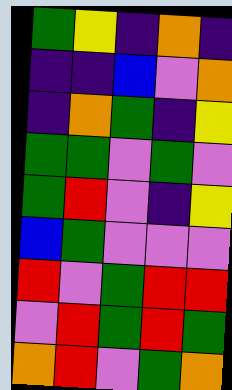[["green", "yellow", "indigo", "orange", "indigo"], ["indigo", "indigo", "blue", "violet", "orange"], ["indigo", "orange", "green", "indigo", "yellow"], ["green", "green", "violet", "green", "violet"], ["green", "red", "violet", "indigo", "yellow"], ["blue", "green", "violet", "violet", "violet"], ["red", "violet", "green", "red", "red"], ["violet", "red", "green", "red", "green"], ["orange", "red", "violet", "green", "orange"]]